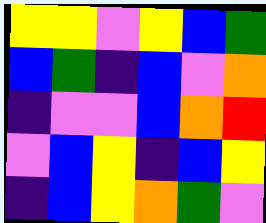[["yellow", "yellow", "violet", "yellow", "blue", "green"], ["blue", "green", "indigo", "blue", "violet", "orange"], ["indigo", "violet", "violet", "blue", "orange", "red"], ["violet", "blue", "yellow", "indigo", "blue", "yellow"], ["indigo", "blue", "yellow", "orange", "green", "violet"]]